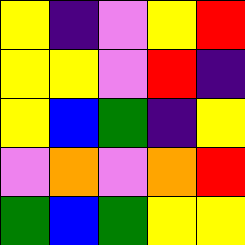[["yellow", "indigo", "violet", "yellow", "red"], ["yellow", "yellow", "violet", "red", "indigo"], ["yellow", "blue", "green", "indigo", "yellow"], ["violet", "orange", "violet", "orange", "red"], ["green", "blue", "green", "yellow", "yellow"]]